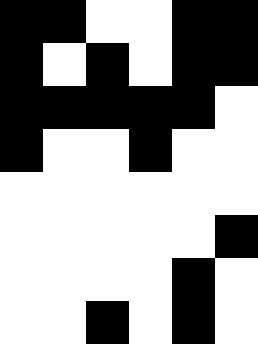[["black", "black", "white", "white", "black", "black"], ["black", "white", "black", "white", "black", "black"], ["black", "black", "black", "black", "black", "white"], ["black", "white", "white", "black", "white", "white"], ["white", "white", "white", "white", "white", "white"], ["white", "white", "white", "white", "white", "black"], ["white", "white", "white", "white", "black", "white"], ["white", "white", "black", "white", "black", "white"]]